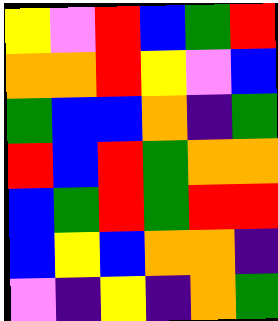[["yellow", "violet", "red", "blue", "green", "red"], ["orange", "orange", "red", "yellow", "violet", "blue"], ["green", "blue", "blue", "orange", "indigo", "green"], ["red", "blue", "red", "green", "orange", "orange"], ["blue", "green", "red", "green", "red", "red"], ["blue", "yellow", "blue", "orange", "orange", "indigo"], ["violet", "indigo", "yellow", "indigo", "orange", "green"]]